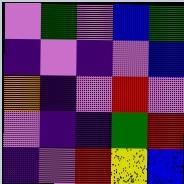[["violet", "green", "violet", "blue", "green"], ["indigo", "violet", "indigo", "violet", "blue"], ["orange", "indigo", "violet", "red", "violet"], ["violet", "indigo", "indigo", "green", "red"], ["indigo", "violet", "red", "yellow", "blue"]]